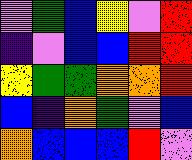[["violet", "green", "blue", "yellow", "violet", "red"], ["indigo", "violet", "blue", "blue", "red", "red"], ["yellow", "green", "green", "orange", "orange", "red"], ["blue", "indigo", "orange", "green", "violet", "blue"], ["orange", "blue", "blue", "blue", "red", "violet"]]